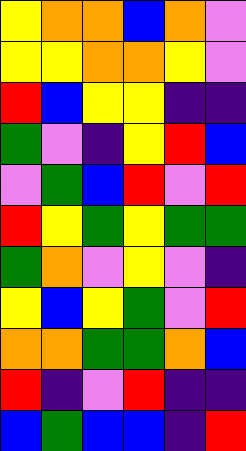[["yellow", "orange", "orange", "blue", "orange", "violet"], ["yellow", "yellow", "orange", "orange", "yellow", "violet"], ["red", "blue", "yellow", "yellow", "indigo", "indigo"], ["green", "violet", "indigo", "yellow", "red", "blue"], ["violet", "green", "blue", "red", "violet", "red"], ["red", "yellow", "green", "yellow", "green", "green"], ["green", "orange", "violet", "yellow", "violet", "indigo"], ["yellow", "blue", "yellow", "green", "violet", "red"], ["orange", "orange", "green", "green", "orange", "blue"], ["red", "indigo", "violet", "red", "indigo", "indigo"], ["blue", "green", "blue", "blue", "indigo", "red"]]